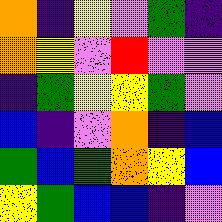[["orange", "indigo", "yellow", "violet", "green", "indigo"], ["orange", "yellow", "violet", "red", "violet", "violet"], ["indigo", "green", "yellow", "yellow", "green", "violet"], ["blue", "indigo", "violet", "orange", "indigo", "blue"], ["green", "blue", "green", "orange", "yellow", "blue"], ["yellow", "green", "blue", "blue", "indigo", "violet"]]